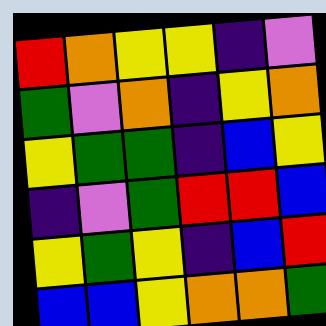[["red", "orange", "yellow", "yellow", "indigo", "violet"], ["green", "violet", "orange", "indigo", "yellow", "orange"], ["yellow", "green", "green", "indigo", "blue", "yellow"], ["indigo", "violet", "green", "red", "red", "blue"], ["yellow", "green", "yellow", "indigo", "blue", "red"], ["blue", "blue", "yellow", "orange", "orange", "green"]]